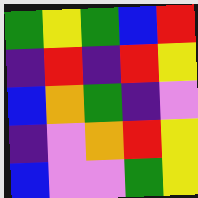[["green", "yellow", "green", "blue", "red"], ["indigo", "red", "indigo", "red", "yellow"], ["blue", "orange", "green", "indigo", "violet"], ["indigo", "violet", "orange", "red", "yellow"], ["blue", "violet", "violet", "green", "yellow"]]